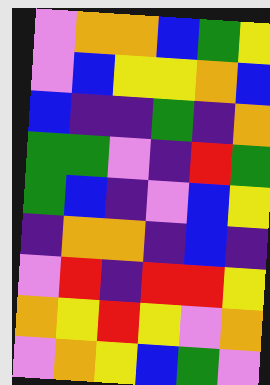[["violet", "orange", "orange", "blue", "green", "yellow"], ["violet", "blue", "yellow", "yellow", "orange", "blue"], ["blue", "indigo", "indigo", "green", "indigo", "orange"], ["green", "green", "violet", "indigo", "red", "green"], ["green", "blue", "indigo", "violet", "blue", "yellow"], ["indigo", "orange", "orange", "indigo", "blue", "indigo"], ["violet", "red", "indigo", "red", "red", "yellow"], ["orange", "yellow", "red", "yellow", "violet", "orange"], ["violet", "orange", "yellow", "blue", "green", "violet"]]